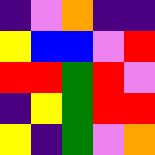[["indigo", "violet", "orange", "indigo", "indigo"], ["yellow", "blue", "blue", "violet", "red"], ["red", "red", "green", "red", "violet"], ["indigo", "yellow", "green", "red", "red"], ["yellow", "indigo", "green", "violet", "orange"]]